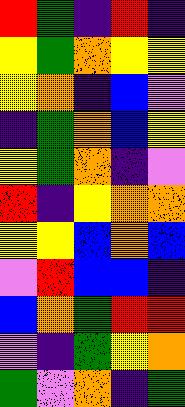[["red", "green", "indigo", "red", "indigo"], ["yellow", "green", "orange", "yellow", "yellow"], ["yellow", "orange", "indigo", "blue", "violet"], ["indigo", "green", "orange", "blue", "yellow"], ["yellow", "green", "orange", "indigo", "violet"], ["red", "indigo", "yellow", "orange", "orange"], ["yellow", "yellow", "blue", "orange", "blue"], ["violet", "red", "blue", "blue", "indigo"], ["blue", "orange", "green", "red", "red"], ["violet", "indigo", "green", "yellow", "orange"], ["green", "violet", "orange", "indigo", "green"]]